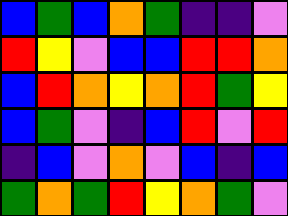[["blue", "green", "blue", "orange", "green", "indigo", "indigo", "violet"], ["red", "yellow", "violet", "blue", "blue", "red", "red", "orange"], ["blue", "red", "orange", "yellow", "orange", "red", "green", "yellow"], ["blue", "green", "violet", "indigo", "blue", "red", "violet", "red"], ["indigo", "blue", "violet", "orange", "violet", "blue", "indigo", "blue"], ["green", "orange", "green", "red", "yellow", "orange", "green", "violet"]]